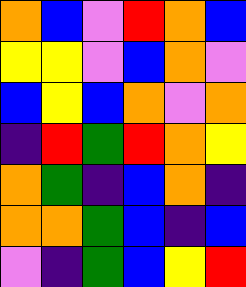[["orange", "blue", "violet", "red", "orange", "blue"], ["yellow", "yellow", "violet", "blue", "orange", "violet"], ["blue", "yellow", "blue", "orange", "violet", "orange"], ["indigo", "red", "green", "red", "orange", "yellow"], ["orange", "green", "indigo", "blue", "orange", "indigo"], ["orange", "orange", "green", "blue", "indigo", "blue"], ["violet", "indigo", "green", "blue", "yellow", "red"]]